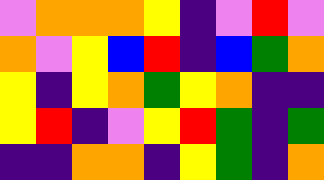[["violet", "orange", "orange", "orange", "yellow", "indigo", "violet", "red", "violet"], ["orange", "violet", "yellow", "blue", "red", "indigo", "blue", "green", "orange"], ["yellow", "indigo", "yellow", "orange", "green", "yellow", "orange", "indigo", "indigo"], ["yellow", "red", "indigo", "violet", "yellow", "red", "green", "indigo", "green"], ["indigo", "indigo", "orange", "orange", "indigo", "yellow", "green", "indigo", "orange"]]